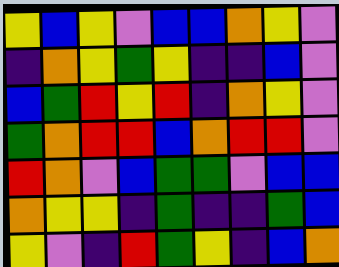[["yellow", "blue", "yellow", "violet", "blue", "blue", "orange", "yellow", "violet"], ["indigo", "orange", "yellow", "green", "yellow", "indigo", "indigo", "blue", "violet"], ["blue", "green", "red", "yellow", "red", "indigo", "orange", "yellow", "violet"], ["green", "orange", "red", "red", "blue", "orange", "red", "red", "violet"], ["red", "orange", "violet", "blue", "green", "green", "violet", "blue", "blue"], ["orange", "yellow", "yellow", "indigo", "green", "indigo", "indigo", "green", "blue"], ["yellow", "violet", "indigo", "red", "green", "yellow", "indigo", "blue", "orange"]]